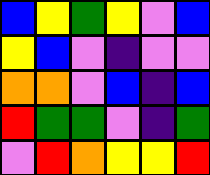[["blue", "yellow", "green", "yellow", "violet", "blue"], ["yellow", "blue", "violet", "indigo", "violet", "violet"], ["orange", "orange", "violet", "blue", "indigo", "blue"], ["red", "green", "green", "violet", "indigo", "green"], ["violet", "red", "orange", "yellow", "yellow", "red"]]